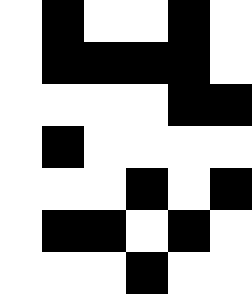[["white", "black", "white", "white", "black", "white"], ["white", "black", "black", "black", "black", "white"], ["white", "white", "white", "white", "black", "black"], ["white", "black", "white", "white", "white", "white"], ["white", "white", "white", "black", "white", "black"], ["white", "black", "black", "white", "black", "white"], ["white", "white", "white", "black", "white", "white"]]